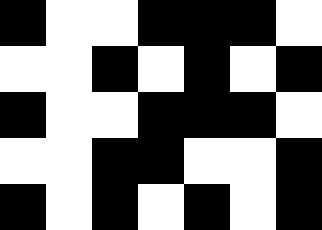[["black", "white", "white", "black", "black", "black", "white"], ["white", "white", "black", "white", "black", "white", "black"], ["black", "white", "white", "black", "black", "black", "white"], ["white", "white", "black", "black", "white", "white", "black"], ["black", "white", "black", "white", "black", "white", "black"]]